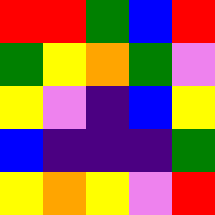[["red", "red", "green", "blue", "red"], ["green", "yellow", "orange", "green", "violet"], ["yellow", "violet", "indigo", "blue", "yellow"], ["blue", "indigo", "indigo", "indigo", "green"], ["yellow", "orange", "yellow", "violet", "red"]]